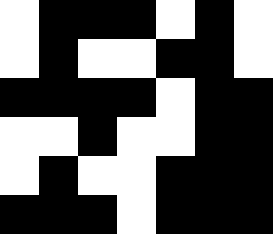[["white", "black", "black", "black", "white", "black", "white"], ["white", "black", "white", "white", "black", "black", "white"], ["black", "black", "black", "black", "white", "black", "black"], ["white", "white", "black", "white", "white", "black", "black"], ["white", "black", "white", "white", "black", "black", "black"], ["black", "black", "black", "white", "black", "black", "black"]]